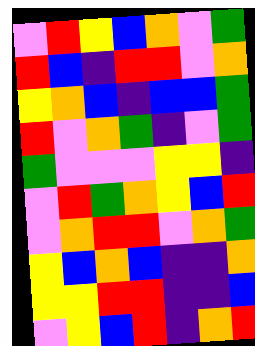[["violet", "red", "yellow", "blue", "orange", "violet", "green"], ["red", "blue", "indigo", "red", "red", "violet", "orange"], ["yellow", "orange", "blue", "indigo", "blue", "blue", "green"], ["red", "violet", "orange", "green", "indigo", "violet", "green"], ["green", "violet", "violet", "violet", "yellow", "yellow", "indigo"], ["violet", "red", "green", "orange", "yellow", "blue", "red"], ["violet", "orange", "red", "red", "violet", "orange", "green"], ["yellow", "blue", "orange", "blue", "indigo", "indigo", "orange"], ["yellow", "yellow", "red", "red", "indigo", "indigo", "blue"], ["violet", "yellow", "blue", "red", "indigo", "orange", "red"]]